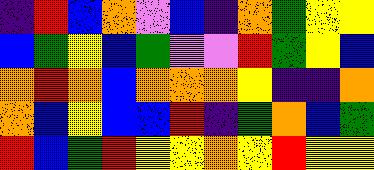[["indigo", "red", "blue", "orange", "violet", "blue", "indigo", "orange", "green", "yellow", "yellow"], ["blue", "green", "yellow", "blue", "green", "violet", "violet", "red", "green", "yellow", "blue"], ["orange", "red", "orange", "blue", "orange", "orange", "orange", "yellow", "indigo", "indigo", "orange"], ["orange", "blue", "yellow", "blue", "blue", "red", "indigo", "green", "orange", "blue", "green"], ["red", "blue", "green", "red", "yellow", "yellow", "orange", "yellow", "red", "yellow", "yellow"]]